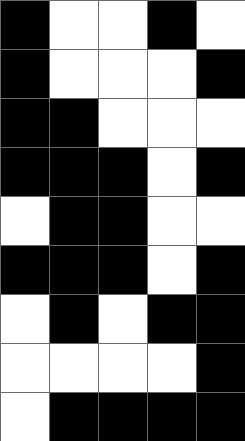[["black", "white", "white", "black", "white"], ["black", "white", "white", "white", "black"], ["black", "black", "white", "white", "white"], ["black", "black", "black", "white", "black"], ["white", "black", "black", "white", "white"], ["black", "black", "black", "white", "black"], ["white", "black", "white", "black", "black"], ["white", "white", "white", "white", "black"], ["white", "black", "black", "black", "black"]]